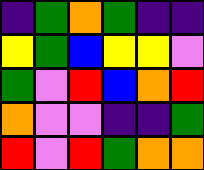[["indigo", "green", "orange", "green", "indigo", "indigo"], ["yellow", "green", "blue", "yellow", "yellow", "violet"], ["green", "violet", "red", "blue", "orange", "red"], ["orange", "violet", "violet", "indigo", "indigo", "green"], ["red", "violet", "red", "green", "orange", "orange"]]